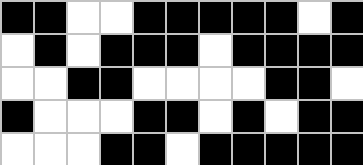[["black", "black", "white", "white", "black", "black", "black", "black", "black", "white", "black"], ["white", "black", "white", "black", "black", "black", "white", "black", "black", "black", "black"], ["white", "white", "black", "black", "white", "white", "white", "white", "black", "black", "white"], ["black", "white", "white", "white", "black", "black", "white", "black", "white", "black", "black"], ["white", "white", "white", "black", "black", "white", "black", "black", "black", "black", "black"]]